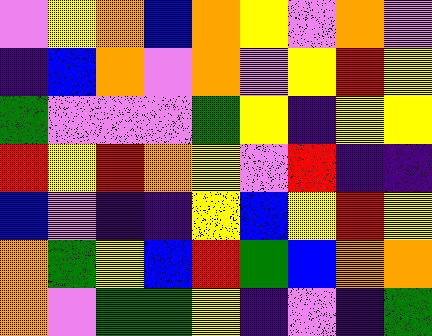[["violet", "yellow", "orange", "blue", "orange", "yellow", "violet", "orange", "violet"], ["indigo", "blue", "orange", "violet", "orange", "violet", "yellow", "red", "yellow"], ["green", "violet", "violet", "violet", "green", "yellow", "indigo", "yellow", "yellow"], ["red", "yellow", "red", "orange", "yellow", "violet", "red", "indigo", "indigo"], ["blue", "violet", "indigo", "indigo", "yellow", "blue", "yellow", "red", "yellow"], ["orange", "green", "yellow", "blue", "red", "green", "blue", "orange", "orange"], ["orange", "violet", "green", "green", "yellow", "indigo", "violet", "indigo", "green"]]